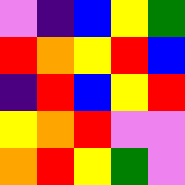[["violet", "indigo", "blue", "yellow", "green"], ["red", "orange", "yellow", "red", "blue"], ["indigo", "red", "blue", "yellow", "red"], ["yellow", "orange", "red", "violet", "violet"], ["orange", "red", "yellow", "green", "violet"]]